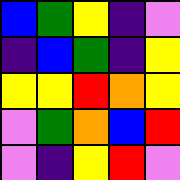[["blue", "green", "yellow", "indigo", "violet"], ["indigo", "blue", "green", "indigo", "yellow"], ["yellow", "yellow", "red", "orange", "yellow"], ["violet", "green", "orange", "blue", "red"], ["violet", "indigo", "yellow", "red", "violet"]]